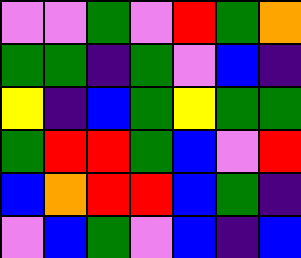[["violet", "violet", "green", "violet", "red", "green", "orange"], ["green", "green", "indigo", "green", "violet", "blue", "indigo"], ["yellow", "indigo", "blue", "green", "yellow", "green", "green"], ["green", "red", "red", "green", "blue", "violet", "red"], ["blue", "orange", "red", "red", "blue", "green", "indigo"], ["violet", "blue", "green", "violet", "blue", "indigo", "blue"]]